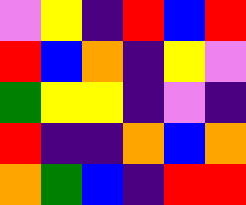[["violet", "yellow", "indigo", "red", "blue", "red"], ["red", "blue", "orange", "indigo", "yellow", "violet"], ["green", "yellow", "yellow", "indigo", "violet", "indigo"], ["red", "indigo", "indigo", "orange", "blue", "orange"], ["orange", "green", "blue", "indigo", "red", "red"]]